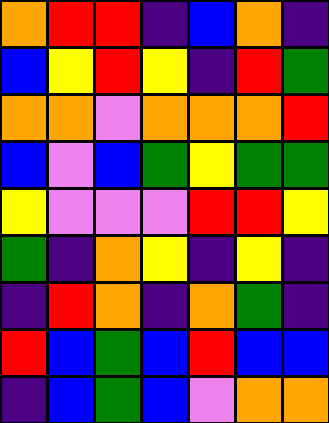[["orange", "red", "red", "indigo", "blue", "orange", "indigo"], ["blue", "yellow", "red", "yellow", "indigo", "red", "green"], ["orange", "orange", "violet", "orange", "orange", "orange", "red"], ["blue", "violet", "blue", "green", "yellow", "green", "green"], ["yellow", "violet", "violet", "violet", "red", "red", "yellow"], ["green", "indigo", "orange", "yellow", "indigo", "yellow", "indigo"], ["indigo", "red", "orange", "indigo", "orange", "green", "indigo"], ["red", "blue", "green", "blue", "red", "blue", "blue"], ["indigo", "blue", "green", "blue", "violet", "orange", "orange"]]